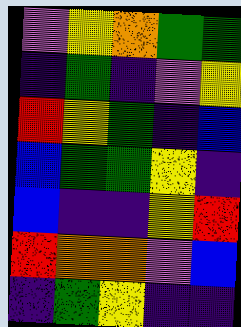[["violet", "yellow", "orange", "green", "green"], ["indigo", "green", "indigo", "violet", "yellow"], ["red", "yellow", "green", "indigo", "blue"], ["blue", "green", "green", "yellow", "indigo"], ["blue", "indigo", "indigo", "yellow", "red"], ["red", "orange", "orange", "violet", "blue"], ["indigo", "green", "yellow", "indigo", "indigo"]]